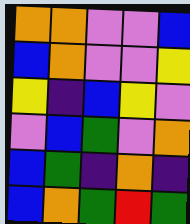[["orange", "orange", "violet", "violet", "blue"], ["blue", "orange", "violet", "violet", "yellow"], ["yellow", "indigo", "blue", "yellow", "violet"], ["violet", "blue", "green", "violet", "orange"], ["blue", "green", "indigo", "orange", "indigo"], ["blue", "orange", "green", "red", "green"]]